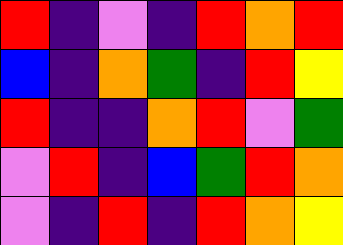[["red", "indigo", "violet", "indigo", "red", "orange", "red"], ["blue", "indigo", "orange", "green", "indigo", "red", "yellow"], ["red", "indigo", "indigo", "orange", "red", "violet", "green"], ["violet", "red", "indigo", "blue", "green", "red", "orange"], ["violet", "indigo", "red", "indigo", "red", "orange", "yellow"]]